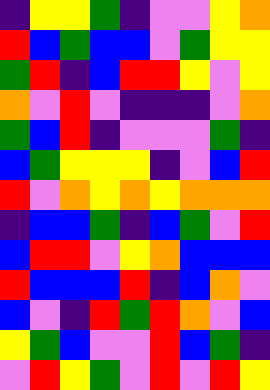[["indigo", "yellow", "yellow", "green", "indigo", "violet", "violet", "yellow", "orange"], ["red", "blue", "green", "blue", "blue", "violet", "green", "yellow", "yellow"], ["green", "red", "indigo", "blue", "red", "red", "yellow", "violet", "yellow"], ["orange", "violet", "red", "violet", "indigo", "indigo", "indigo", "violet", "orange"], ["green", "blue", "red", "indigo", "violet", "violet", "violet", "green", "indigo"], ["blue", "green", "yellow", "yellow", "yellow", "indigo", "violet", "blue", "red"], ["red", "violet", "orange", "yellow", "orange", "yellow", "orange", "orange", "orange"], ["indigo", "blue", "blue", "green", "indigo", "blue", "green", "violet", "red"], ["blue", "red", "red", "violet", "yellow", "orange", "blue", "blue", "blue"], ["red", "blue", "blue", "blue", "red", "indigo", "blue", "orange", "violet"], ["blue", "violet", "indigo", "red", "green", "red", "orange", "violet", "blue"], ["yellow", "green", "blue", "violet", "violet", "red", "blue", "green", "indigo"], ["violet", "red", "yellow", "green", "violet", "red", "violet", "red", "yellow"]]